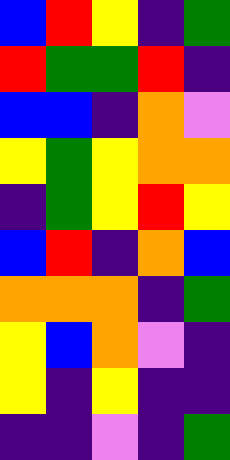[["blue", "red", "yellow", "indigo", "green"], ["red", "green", "green", "red", "indigo"], ["blue", "blue", "indigo", "orange", "violet"], ["yellow", "green", "yellow", "orange", "orange"], ["indigo", "green", "yellow", "red", "yellow"], ["blue", "red", "indigo", "orange", "blue"], ["orange", "orange", "orange", "indigo", "green"], ["yellow", "blue", "orange", "violet", "indigo"], ["yellow", "indigo", "yellow", "indigo", "indigo"], ["indigo", "indigo", "violet", "indigo", "green"]]